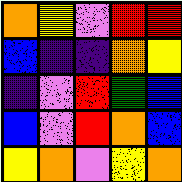[["orange", "yellow", "violet", "red", "red"], ["blue", "indigo", "indigo", "orange", "yellow"], ["indigo", "violet", "red", "green", "blue"], ["blue", "violet", "red", "orange", "blue"], ["yellow", "orange", "violet", "yellow", "orange"]]